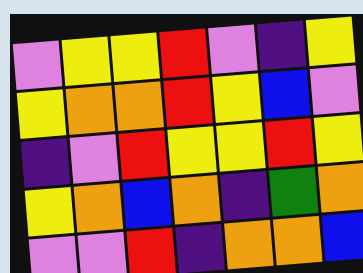[["violet", "yellow", "yellow", "red", "violet", "indigo", "yellow"], ["yellow", "orange", "orange", "red", "yellow", "blue", "violet"], ["indigo", "violet", "red", "yellow", "yellow", "red", "yellow"], ["yellow", "orange", "blue", "orange", "indigo", "green", "orange"], ["violet", "violet", "red", "indigo", "orange", "orange", "blue"]]